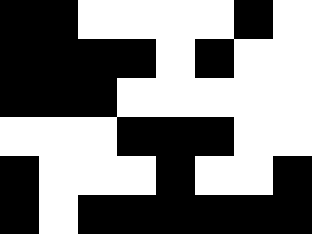[["black", "black", "white", "white", "white", "white", "black", "white"], ["black", "black", "black", "black", "white", "black", "white", "white"], ["black", "black", "black", "white", "white", "white", "white", "white"], ["white", "white", "white", "black", "black", "black", "white", "white"], ["black", "white", "white", "white", "black", "white", "white", "black"], ["black", "white", "black", "black", "black", "black", "black", "black"]]